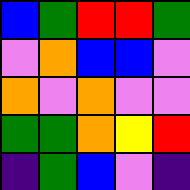[["blue", "green", "red", "red", "green"], ["violet", "orange", "blue", "blue", "violet"], ["orange", "violet", "orange", "violet", "violet"], ["green", "green", "orange", "yellow", "red"], ["indigo", "green", "blue", "violet", "indigo"]]